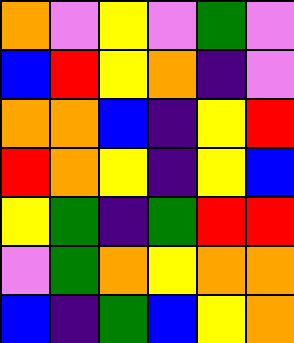[["orange", "violet", "yellow", "violet", "green", "violet"], ["blue", "red", "yellow", "orange", "indigo", "violet"], ["orange", "orange", "blue", "indigo", "yellow", "red"], ["red", "orange", "yellow", "indigo", "yellow", "blue"], ["yellow", "green", "indigo", "green", "red", "red"], ["violet", "green", "orange", "yellow", "orange", "orange"], ["blue", "indigo", "green", "blue", "yellow", "orange"]]